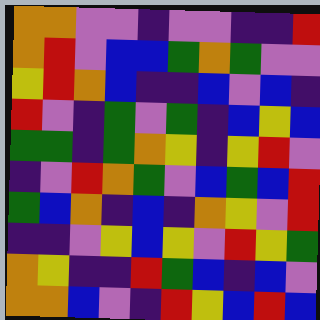[["orange", "orange", "violet", "violet", "indigo", "violet", "violet", "indigo", "indigo", "red"], ["orange", "red", "violet", "blue", "blue", "green", "orange", "green", "violet", "violet"], ["yellow", "red", "orange", "blue", "indigo", "indigo", "blue", "violet", "blue", "indigo"], ["red", "violet", "indigo", "green", "violet", "green", "indigo", "blue", "yellow", "blue"], ["green", "green", "indigo", "green", "orange", "yellow", "indigo", "yellow", "red", "violet"], ["indigo", "violet", "red", "orange", "green", "violet", "blue", "green", "blue", "red"], ["green", "blue", "orange", "indigo", "blue", "indigo", "orange", "yellow", "violet", "red"], ["indigo", "indigo", "violet", "yellow", "blue", "yellow", "violet", "red", "yellow", "green"], ["orange", "yellow", "indigo", "indigo", "red", "green", "blue", "indigo", "blue", "violet"], ["orange", "orange", "blue", "violet", "indigo", "red", "yellow", "blue", "red", "blue"]]